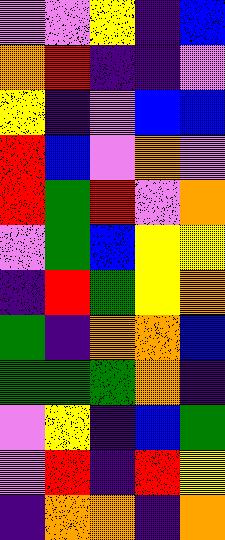[["violet", "violet", "yellow", "indigo", "blue"], ["orange", "red", "indigo", "indigo", "violet"], ["yellow", "indigo", "violet", "blue", "blue"], ["red", "blue", "violet", "orange", "violet"], ["red", "green", "red", "violet", "orange"], ["violet", "green", "blue", "yellow", "yellow"], ["indigo", "red", "green", "yellow", "orange"], ["green", "indigo", "orange", "orange", "blue"], ["green", "green", "green", "orange", "indigo"], ["violet", "yellow", "indigo", "blue", "green"], ["violet", "red", "indigo", "red", "yellow"], ["indigo", "orange", "orange", "indigo", "orange"]]